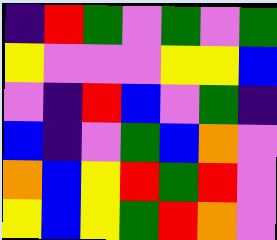[["indigo", "red", "green", "violet", "green", "violet", "green"], ["yellow", "violet", "violet", "violet", "yellow", "yellow", "blue"], ["violet", "indigo", "red", "blue", "violet", "green", "indigo"], ["blue", "indigo", "violet", "green", "blue", "orange", "violet"], ["orange", "blue", "yellow", "red", "green", "red", "violet"], ["yellow", "blue", "yellow", "green", "red", "orange", "violet"]]